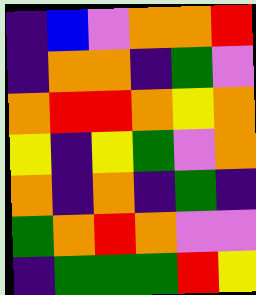[["indigo", "blue", "violet", "orange", "orange", "red"], ["indigo", "orange", "orange", "indigo", "green", "violet"], ["orange", "red", "red", "orange", "yellow", "orange"], ["yellow", "indigo", "yellow", "green", "violet", "orange"], ["orange", "indigo", "orange", "indigo", "green", "indigo"], ["green", "orange", "red", "orange", "violet", "violet"], ["indigo", "green", "green", "green", "red", "yellow"]]